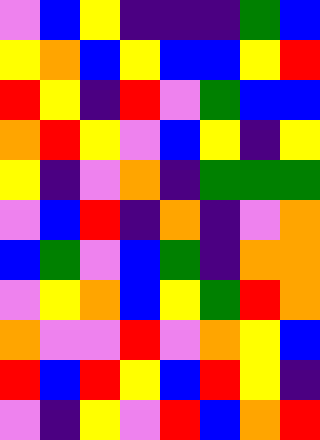[["violet", "blue", "yellow", "indigo", "indigo", "indigo", "green", "blue"], ["yellow", "orange", "blue", "yellow", "blue", "blue", "yellow", "red"], ["red", "yellow", "indigo", "red", "violet", "green", "blue", "blue"], ["orange", "red", "yellow", "violet", "blue", "yellow", "indigo", "yellow"], ["yellow", "indigo", "violet", "orange", "indigo", "green", "green", "green"], ["violet", "blue", "red", "indigo", "orange", "indigo", "violet", "orange"], ["blue", "green", "violet", "blue", "green", "indigo", "orange", "orange"], ["violet", "yellow", "orange", "blue", "yellow", "green", "red", "orange"], ["orange", "violet", "violet", "red", "violet", "orange", "yellow", "blue"], ["red", "blue", "red", "yellow", "blue", "red", "yellow", "indigo"], ["violet", "indigo", "yellow", "violet", "red", "blue", "orange", "red"]]